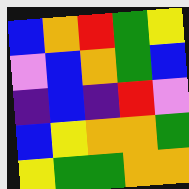[["blue", "orange", "red", "green", "yellow"], ["violet", "blue", "orange", "green", "blue"], ["indigo", "blue", "indigo", "red", "violet"], ["blue", "yellow", "orange", "orange", "green"], ["yellow", "green", "green", "orange", "orange"]]